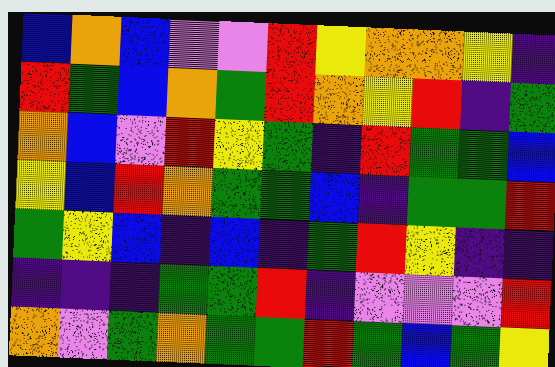[["blue", "orange", "blue", "violet", "violet", "red", "yellow", "orange", "orange", "yellow", "indigo"], ["red", "green", "blue", "orange", "green", "red", "orange", "yellow", "red", "indigo", "green"], ["orange", "blue", "violet", "red", "yellow", "green", "indigo", "red", "green", "green", "blue"], ["yellow", "blue", "red", "orange", "green", "green", "blue", "indigo", "green", "green", "red"], ["green", "yellow", "blue", "indigo", "blue", "indigo", "green", "red", "yellow", "indigo", "indigo"], ["indigo", "indigo", "indigo", "green", "green", "red", "indigo", "violet", "violet", "violet", "red"], ["orange", "violet", "green", "orange", "green", "green", "red", "green", "blue", "green", "yellow"]]